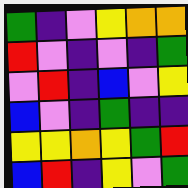[["green", "indigo", "violet", "yellow", "orange", "orange"], ["red", "violet", "indigo", "violet", "indigo", "green"], ["violet", "red", "indigo", "blue", "violet", "yellow"], ["blue", "violet", "indigo", "green", "indigo", "indigo"], ["yellow", "yellow", "orange", "yellow", "green", "red"], ["blue", "red", "indigo", "yellow", "violet", "green"]]